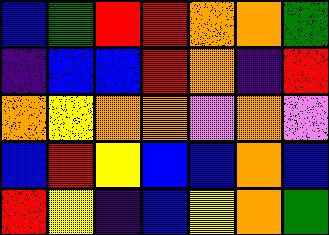[["blue", "green", "red", "red", "orange", "orange", "green"], ["indigo", "blue", "blue", "red", "orange", "indigo", "red"], ["orange", "yellow", "orange", "orange", "violet", "orange", "violet"], ["blue", "red", "yellow", "blue", "blue", "orange", "blue"], ["red", "yellow", "indigo", "blue", "yellow", "orange", "green"]]